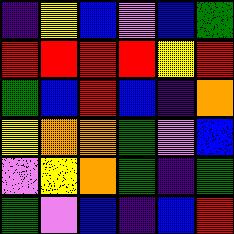[["indigo", "yellow", "blue", "violet", "blue", "green"], ["red", "red", "red", "red", "yellow", "red"], ["green", "blue", "red", "blue", "indigo", "orange"], ["yellow", "orange", "orange", "green", "violet", "blue"], ["violet", "yellow", "orange", "green", "indigo", "green"], ["green", "violet", "blue", "indigo", "blue", "red"]]